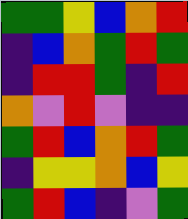[["green", "green", "yellow", "blue", "orange", "red"], ["indigo", "blue", "orange", "green", "red", "green"], ["indigo", "red", "red", "green", "indigo", "red"], ["orange", "violet", "red", "violet", "indigo", "indigo"], ["green", "red", "blue", "orange", "red", "green"], ["indigo", "yellow", "yellow", "orange", "blue", "yellow"], ["green", "red", "blue", "indigo", "violet", "green"]]